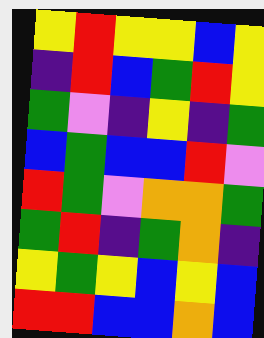[["yellow", "red", "yellow", "yellow", "blue", "yellow"], ["indigo", "red", "blue", "green", "red", "yellow"], ["green", "violet", "indigo", "yellow", "indigo", "green"], ["blue", "green", "blue", "blue", "red", "violet"], ["red", "green", "violet", "orange", "orange", "green"], ["green", "red", "indigo", "green", "orange", "indigo"], ["yellow", "green", "yellow", "blue", "yellow", "blue"], ["red", "red", "blue", "blue", "orange", "blue"]]